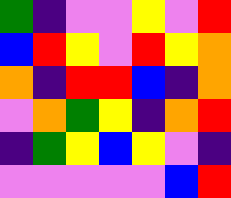[["green", "indigo", "violet", "violet", "yellow", "violet", "red"], ["blue", "red", "yellow", "violet", "red", "yellow", "orange"], ["orange", "indigo", "red", "red", "blue", "indigo", "orange"], ["violet", "orange", "green", "yellow", "indigo", "orange", "red"], ["indigo", "green", "yellow", "blue", "yellow", "violet", "indigo"], ["violet", "violet", "violet", "violet", "violet", "blue", "red"]]